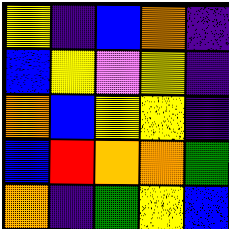[["yellow", "indigo", "blue", "orange", "indigo"], ["blue", "yellow", "violet", "yellow", "indigo"], ["orange", "blue", "yellow", "yellow", "indigo"], ["blue", "red", "orange", "orange", "green"], ["orange", "indigo", "green", "yellow", "blue"]]